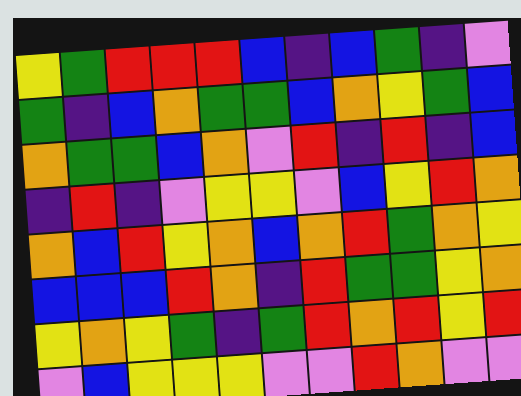[["yellow", "green", "red", "red", "red", "blue", "indigo", "blue", "green", "indigo", "violet"], ["green", "indigo", "blue", "orange", "green", "green", "blue", "orange", "yellow", "green", "blue"], ["orange", "green", "green", "blue", "orange", "violet", "red", "indigo", "red", "indigo", "blue"], ["indigo", "red", "indigo", "violet", "yellow", "yellow", "violet", "blue", "yellow", "red", "orange"], ["orange", "blue", "red", "yellow", "orange", "blue", "orange", "red", "green", "orange", "yellow"], ["blue", "blue", "blue", "red", "orange", "indigo", "red", "green", "green", "yellow", "orange"], ["yellow", "orange", "yellow", "green", "indigo", "green", "red", "orange", "red", "yellow", "red"], ["violet", "blue", "yellow", "yellow", "yellow", "violet", "violet", "red", "orange", "violet", "violet"]]